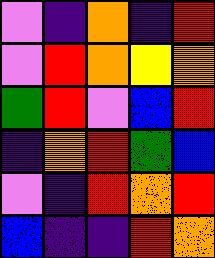[["violet", "indigo", "orange", "indigo", "red"], ["violet", "red", "orange", "yellow", "orange"], ["green", "red", "violet", "blue", "red"], ["indigo", "orange", "red", "green", "blue"], ["violet", "indigo", "red", "orange", "red"], ["blue", "indigo", "indigo", "red", "orange"]]